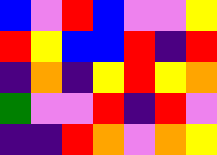[["blue", "violet", "red", "blue", "violet", "violet", "yellow"], ["red", "yellow", "blue", "blue", "red", "indigo", "red"], ["indigo", "orange", "indigo", "yellow", "red", "yellow", "orange"], ["green", "violet", "violet", "red", "indigo", "red", "violet"], ["indigo", "indigo", "red", "orange", "violet", "orange", "yellow"]]